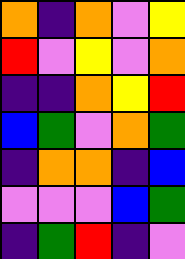[["orange", "indigo", "orange", "violet", "yellow"], ["red", "violet", "yellow", "violet", "orange"], ["indigo", "indigo", "orange", "yellow", "red"], ["blue", "green", "violet", "orange", "green"], ["indigo", "orange", "orange", "indigo", "blue"], ["violet", "violet", "violet", "blue", "green"], ["indigo", "green", "red", "indigo", "violet"]]